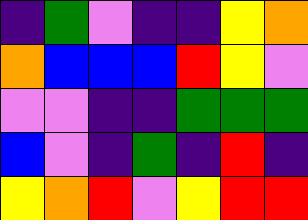[["indigo", "green", "violet", "indigo", "indigo", "yellow", "orange"], ["orange", "blue", "blue", "blue", "red", "yellow", "violet"], ["violet", "violet", "indigo", "indigo", "green", "green", "green"], ["blue", "violet", "indigo", "green", "indigo", "red", "indigo"], ["yellow", "orange", "red", "violet", "yellow", "red", "red"]]